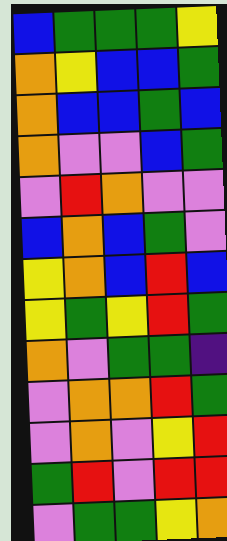[["blue", "green", "green", "green", "yellow"], ["orange", "yellow", "blue", "blue", "green"], ["orange", "blue", "blue", "green", "blue"], ["orange", "violet", "violet", "blue", "green"], ["violet", "red", "orange", "violet", "violet"], ["blue", "orange", "blue", "green", "violet"], ["yellow", "orange", "blue", "red", "blue"], ["yellow", "green", "yellow", "red", "green"], ["orange", "violet", "green", "green", "indigo"], ["violet", "orange", "orange", "red", "green"], ["violet", "orange", "violet", "yellow", "red"], ["green", "red", "violet", "red", "red"], ["violet", "green", "green", "yellow", "orange"]]